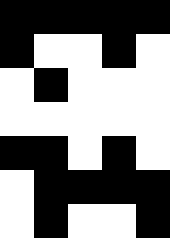[["black", "black", "black", "black", "black"], ["black", "white", "white", "black", "white"], ["white", "black", "white", "white", "white"], ["white", "white", "white", "white", "white"], ["black", "black", "white", "black", "white"], ["white", "black", "black", "black", "black"], ["white", "black", "white", "white", "black"]]